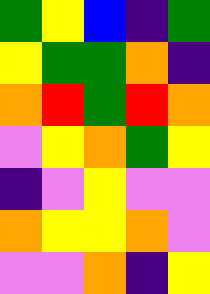[["green", "yellow", "blue", "indigo", "green"], ["yellow", "green", "green", "orange", "indigo"], ["orange", "red", "green", "red", "orange"], ["violet", "yellow", "orange", "green", "yellow"], ["indigo", "violet", "yellow", "violet", "violet"], ["orange", "yellow", "yellow", "orange", "violet"], ["violet", "violet", "orange", "indigo", "yellow"]]